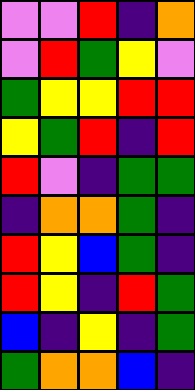[["violet", "violet", "red", "indigo", "orange"], ["violet", "red", "green", "yellow", "violet"], ["green", "yellow", "yellow", "red", "red"], ["yellow", "green", "red", "indigo", "red"], ["red", "violet", "indigo", "green", "green"], ["indigo", "orange", "orange", "green", "indigo"], ["red", "yellow", "blue", "green", "indigo"], ["red", "yellow", "indigo", "red", "green"], ["blue", "indigo", "yellow", "indigo", "green"], ["green", "orange", "orange", "blue", "indigo"]]